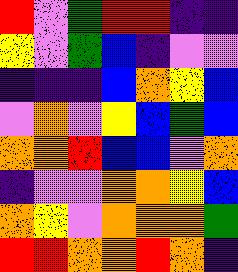[["red", "violet", "green", "red", "red", "indigo", "indigo"], ["yellow", "violet", "green", "blue", "indigo", "violet", "violet"], ["indigo", "indigo", "indigo", "blue", "orange", "yellow", "blue"], ["violet", "orange", "violet", "yellow", "blue", "green", "blue"], ["orange", "orange", "red", "blue", "blue", "violet", "orange"], ["indigo", "violet", "violet", "orange", "orange", "yellow", "blue"], ["orange", "yellow", "violet", "orange", "orange", "orange", "green"], ["red", "red", "orange", "orange", "red", "orange", "indigo"]]